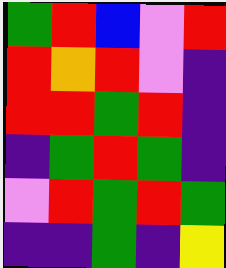[["green", "red", "blue", "violet", "red"], ["red", "orange", "red", "violet", "indigo"], ["red", "red", "green", "red", "indigo"], ["indigo", "green", "red", "green", "indigo"], ["violet", "red", "green", "red", "green"], ["indigo", "indigo", "green", "indigo", "yellow"]]